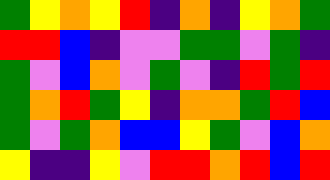[["green", "yellow", "orange", "yellow", "red", "indigo", "orange", "indigo", "yellow", "orange", "green"], ["red", "red", "blue", "indigo", "violet", "violet", "green", "green", "violet", "green", "indigo"], ["green", "violet", "blue", "orange", "violet", "green", "violet", "indigo", "red", "green", "red"], ["green", "orange", "red", "green", "yellow", "indigo", "orange", "orange", "green", "red", "blue"], ["green", "violet", "green", "orange", "blue", "blue", "yellow", "green", "violet", "blue", "orange"], ["yellow", "indigo", "indigo", "yellow", "violet", "red", "red", "orange", "red", "blue", "red"]]